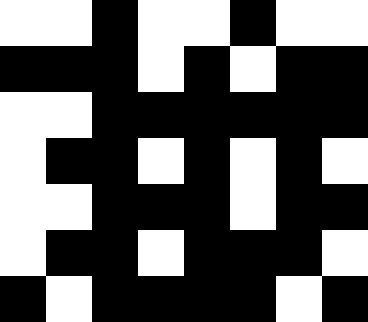[["white", "white", "black", "white", "white", "black", "white", "white"], ["black", "black", "black", "white", "black", "white", "black", "black"], ["white", "white", "black", "black", "black", "black", "black", "black"], ["white", "black", "black", "white", "black", "white", "black", "white"], ["white", "white", "black", "black", "black", "white", "black", "black"], ["white", "black", "black", "white", "black", "black", "black", "white"], ["black", "white", "black", "black", "black", "black", "white", "black"]]